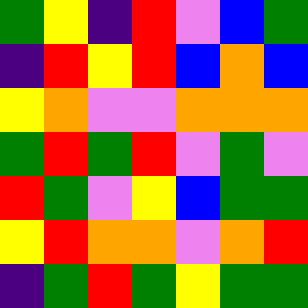[["green", "yellow", "indigo", "red", "violet", "blue", "green"], ["indigo", "red", "yellow", "red", "blue", "orange", "blue"], ["yellow", "orange", "violet", "violet", "orange", "orange", "orange"], ["green", "red", "green", "red", "violet", "green", "violet"], ["red", "green", "violet", "yellow", "blue", "green", "green"], ["yellow", "red", "orange", "orange", "violet", "orange", "red"], ["indigo", "green", "red", "green", "yellow", "green", "green"]]